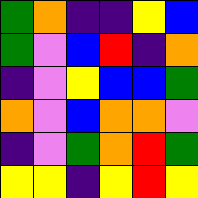[["green", "orange", "indigo", "indigo", "yellow", "blue"], ["green", "violet", "blue", "red", "indigo", "orange"], ["indigo", "violet", "yellow", "blue", "blue", "green"], ["orange", "violet", "blue", "orange", "orange", "violet"], ["indigo", "violet", "green", "orange", "red", "green"], ["yellow", "yellow", "indigo", "yellow", "red", "yellow"]]